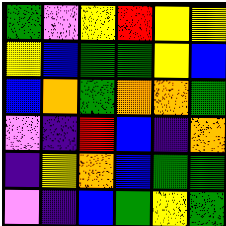[["green", "violet", "yellow", "red", "yellow", "yellow"], ["yellow", "blue", "green", "green", "yellow", "blue"], ["blue", "orange", "green", "orange", "orange", "green"], ["violet", "indigo", "red", "blue", "indigo", "orange"], ["indigo", "yellow", "orange", "blue", "green", "green"], ["violet", "indigo", "blue", "green", "yellow", "green"]]